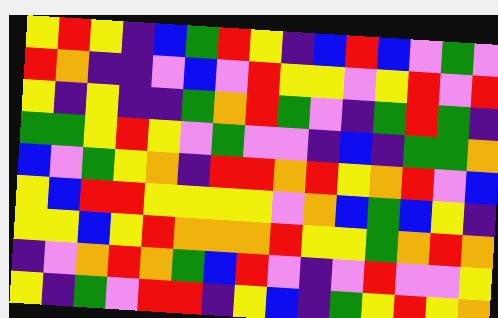[["yellow", "red", "yellow", "indigo", "blue", "green", "red", "yellow", "indigo", "blue", "red", "blue", "violet", "green", "violet"], ["red", "orange", "indigo", "indigo", "violet", "blue", "violet", "red", "yellow", "yellow", "violet", "yellow", "red", "violet", "red"], ["yellow", "indigo", "yellow", "indigo", "indigo", "green", "orange", "red", "green", "violet", "indigo", "green", "red", "green", "indigo"], ["green", "green", "yellow", "red", "yellow", "violet", "green", "violet", "violet", "indigo", "blue", "indigo", "green", "green", "orange"], ["blue", "violet", "green", "yellow", "orange", "indigo", "red", "red", "orange", "red", "yellow", "orange", "red", "violet", "blue"], ["yellow", "blue", "red", "red", "yellow", "yellow", "yellow", "yellow", "violet", "orange", "blue", "green", "blue", "yellow", "indigo"], ["yellow", "yellow", "blue", "yellow", "red", "orange", "orange", "orange", "red", "yellow", "yellow", "green", "orange", "red", "orange"], ["indigo", "violet", "orange", "red", "orange", "green", "blue", "red", "violet", "indigo", "violet", "red", "violet", "violet", "yellow"], ["yellow", "indigo", "green", "violet", "red", "red", "indigo", "yellow", "blue", "indigo", "green", "yellow", "red", "yellow", "orange"]]